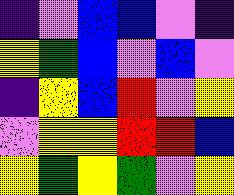[["indigo", "violet", "blue", "blue", "violet", "indigo"], ["yellow", "green", "blue", "violet", "blue", "violet"], ["indigo", "yellow", "blue", "red", "violet", "yellow"], ["violet", "yellow", "yellow", "red", "red", "blue"], ["yellow", "green", "yellow", "green", "violet", "yellow"]]